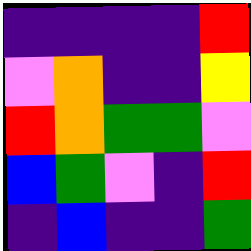[["indigo", "indigo", "indigo", "indigo", "red"], ["violet", "orange", "indigo", "indigo", "yellow"], ["red", "orange", "green", "green", "violet"], ["blue", "green", "violet", "indigo", "red"], ["indigo", "blue", "indigo", "indigo", "green"]]